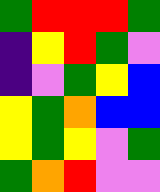[["green", "red", "red", "red", "green"], ["indigo", "yellow", "red", "green", "violet"], ["indigo", "violet", "green", "yellow", "blue"], ["yellow", "green", "orange", "blue", "blue"], ["yellow", "green", "yellow", "violet", "green"], ["green", "orange", "red", "violet", "violet"]]